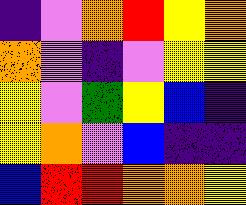[["indigo", "violet", "orange", "red", "yellow", "orange"], ["orange", "violet", "indigo", "violet", "yellow", "yellow"], ["yellow", "violet", "green", "yellow", "blue", "indigo"], ["yellow", "orange", "violet", "blue", "indigo", "indigo"], ["blue", "red", "red", "orange", "orange", "yellow"]]